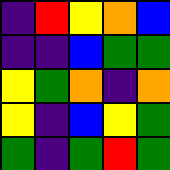[["indigo", "red", "yellow", "orange", "blue"], ["indigo", "indigo", "blue", "green", "green"], ["yellow", "green", "orange", "indigo", "orange"], ["yellow", "indigo", "blue", "yellow", "green"], ["green", "indigo", "green", "red", "green"]]